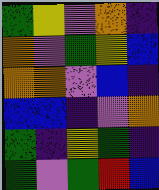[["green", "yellow", "violet", "orange", "indigo"], ["orange", "violet", "green", "yellow", "blue"], ["orange", "orange", "violet", "blue", "indigo"], ["blue", "blue", "indigo", "violet", "orange"], ["green", "indigo", "yellow", "green", "indigo"], ["green", "violet", "green", "red", "blue"]]